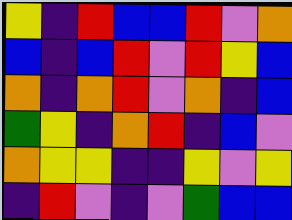[["yellow", "indigo", "red", "blue", "blue", "red", "violet", "orange"], ["blue", "indigo", "blue", "red", "violet", "red", "yellow", "blue"], ["orange", "indigo", "orange", "red", "violet", "orange", "indigo", "blue"], ["green", "yellow", "indigo", "orange", "red", "indigo", "blue", "violet"], ["orange", "yellow", "yellow", "indigo", "indigo", "yellow", "violet", "yellow"], ["indigo", "red", "violet", "indigo", "violet", "green", "blue", "blue"]]